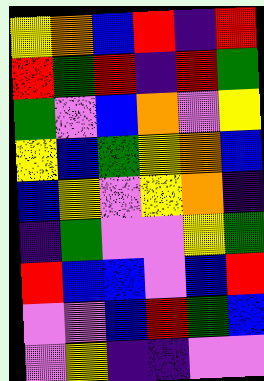[["yellow", "orange", "blue", "red", "indigo", "red"], ["red", "green", "red", "indigo", "red", "green"], ["green", "violet", "blue", "orange", "violet", "yellow"], ["yellow", "blue", "green", "yellow", "orange", "blue"], ["blue", "yellow", "violet", "yellow", "orange", "indigo"], ["indigo", "green", "violet", "violet", "yellow", "green"], ["red", "blue", "blue", "violet", "blue", "red"], ["violet", "violet", "blue", "red", "green", "blue"], ["violet", "yellow", "indigo", "indigo", "violet", "violet"]]